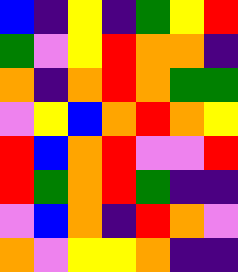[["blue", "indigo", "yellow", "indigo", "green", "yellow", "red"], ["green", "violet", "yellow", "red", "orange", "orange", "indigo"], ["orange", "indigo", "orange", "red", "orange", "green", "green"], ["violet", "yellow", "blue", "orange", "red", "orange", "yellow"], ["red", "blue", "orange", "red", "violet", "violet", "red"], ["red", "green", "orange", "red", "green", "indigo", "indigo"], ["violet", "blue", "orange", "indigo", "red", "orange", "violet"], ["orange", "violet", "yellow", "yellow", "orange", "indigo", "indigo"]]